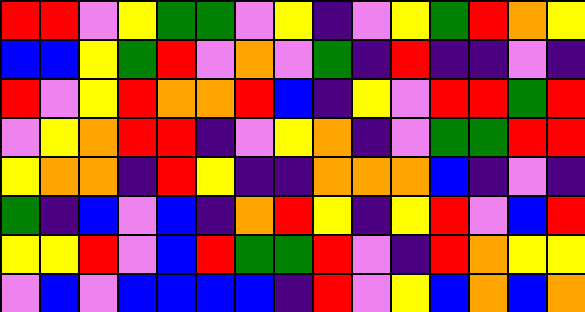[["red", "red", "violet", "yellow", "green", "green", "violet", "yellow", "indigo", "violet", "yellow", "green", "red", "orange", "yellow"], ["blue", "blue", "yellow", "green", "red", "violet", "orange", "violet", "green", "indigo", "red", "indigo", "indigo", "violet", "indigo"], ["red", "violet", "yellow", "red", "orange", "orange", "red", "blue", "indigo", "yellow", "violet", "red", "red", "green", "red"], ["violet", "yellow", "orange", "red", "red", "indigo", "violet", "yellow", "orange", "indigo", "violet", "green", "green", "red", "red"], ["yellow", "orange", "orange", "indigo", "red", "yellow", "indigo", "indigo", "orange", "orange", "orange", "blue", "indigo", "violet", "indigo"], ["green", "indigo", "blue", "violet", "blue", "indigo", "orange", "red", "yellow", "indigo", "yellow", "red", "violet", "blue", "red"], ["yellow", "yellow", "red", "violet", "blue", "red", "green", "green", "red", "violet", "indigo", "red", "orange", "yellow", "yellow"], ["violet", "blue", "violet", "blue", "blue", "blue", "blue", "indigo", "red", "violet", "yellow", "blue", "orange", "blue", "orange"]]